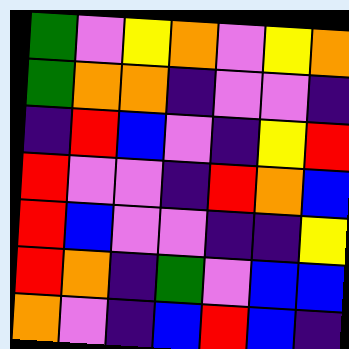[["green", "violet", "yellow", "orange", "violet", "yellow", "orange"], ["green", "orange", "orange", "indigo", "violet", "violet", "indigo"], ["indigo", "red", "blue", "violet", "indigo", "yellow", "red"], ["red", "violet", "violet", "indigo", "red", "orange", "blue"], ["red", "blue", "violet", "violet", "indigo", "indigo", "yellow"], ["red", "orange", "indigo", "green", "violet", "blue", "blue"], ["orange", "violet", "indigo", "blue", "red", "blue", "indigo"]]